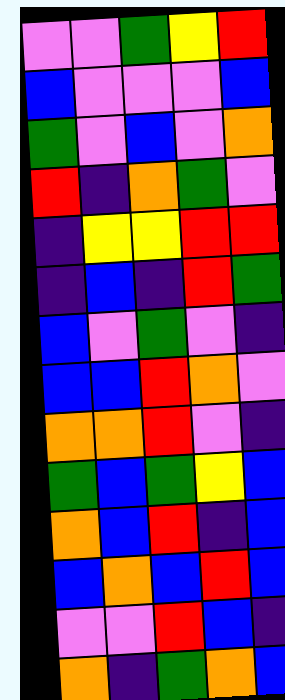[["violet", "violet", "green", "yellow", "red"], ["blue", "violet", "violet", "violet", "blue"], ["green", "violet", "blue", "violet", "orange"], ["red", "indigo", "orange", "green", "violet"], ["indigo", "yellow", "yellow", "red", "red"], ["indigo", "blue", "indigo", "red", "green"], ["blue", "violet", "green", "violet", "indigo"], ["blue", "blue", "red", "orange", "violet"], ["orange", "orange", "red", "violet", "indigo"], ["green", "blue", "green", "yellow", "blue"], ["orange", "blue", "red", "indigo", "blue"], ["blue", "orange", "blue", "red", "blue"], ["violet", "violet", "red", "blue", "indigo"], ["orange", "indigo", "green", "orange", "blue"]]